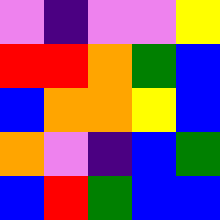[["violet", "indigo", "violet", "violet", "yellow"], ["red", "red", "orange", "green", "blue"], ["blue", "orange", "orange", "yellow", "blue"], ["orange", "violet", "indigo", "blue", "green"], ["blue", "red", "green", "blue", "blue"]]